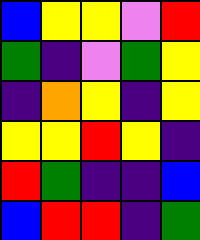[["blue", "yellow", "yellow", "violet", "red"], ["green", "indigo", "violet", "green", "yellow"], ["indigo", "orange", "yellow", "indigo", "yellow"], ["yellow", "yellow", "red", "yellow", "indigo"], ["red", "green", "indigo", "indigo", "blue"], ["blue", "red", "red", "indigo", "green"]]